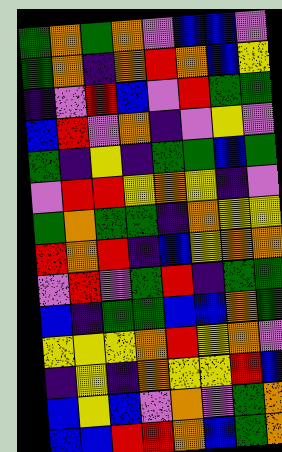[["green", "orange", "green", "orange", "violet", "blue", "blue", "violet"], ["green", "orange", "indigo", "orange", "red", "orange", "blue", "yellow"], ["indigo", "violet", "red", "blue", "violet", "red", "green", "green"], ["blue", "red", "violet", "orange", "indigo", "violet", "yellow", "violet"], ["green", "indigo", "yellow", "indigo", "green", "green", "blue", "green"], ["violet", "red", "red", "yellow", "orange", "yellow", "indigo", "violet"], ["green", "orange", "green", "green", "indigo", "orange", "yellow", "yellow"], ["red", "orange", "red", "indigo", "blue", "yellow", "orange", "orange"], ["violet", "red", "violet", "green", "red", "indigo", "green", "green"], ["blue", "indigo", "green", "green", "blue", "blue", "orange", "green"], ["yellow", "yellow", "yellow", "orange", "red", "yellow", "orange", "violet"], ["indigo", "yellow", "indigo", "orange", "yellow", "yellow", "red", "blue"], ["blue", "yellow", "blue", "violet", "orange", "violet", "green", "orange"], ["blue", "blue", "red", "red", "orange", "blue", "green", "orange"]]